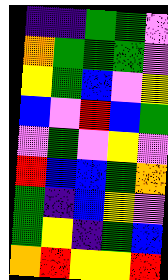[["indigo", "indigo", "green", "green", "violet"], ["orange", "green", "green", "green", "violet"], ["yellow", "green", "blue", "violet", "yellow"], ["blue", "violet", "red", "blue", "green"], ["violet", "green", "violet", "yellow", "violet"], ["red", "blue", "blue", "green", "orange"], ["green", "indigo", "blue", "yellow", "violet"], ["green", "yellow", "indigo", "green", "blue"], ["orange", "red", "yellow", "yellow", "red"]]